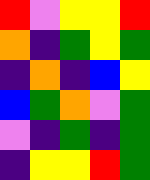[["red", "violet", "yellow", "yellow", "red"], ["orange", "indigo", "green", "yellow", "green"], ["indigo", "orange", "indigo", "blue", "yellow"], ["blue", "green", "orange", "violet", "green"], ["violet", "indigo", "green", "indigo", "green"], ["indigo", "yellow", "yellow", "red", "green"]]